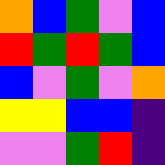[["orange", "blue", "green", "violet", "blue"], ["red", "green", "red", "green", "blue"], ["blue", "violet", "green", "violet", "orange"], ["yellow", "yellow", "blue", "blue", "indigo"], ["violet", "violet", "green", "red", "indigo"]]